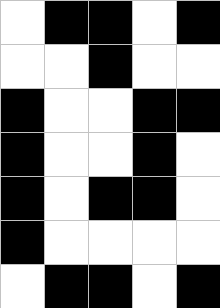[["white", "black", "black", "white", "black"], ["white", "white", "black", "white", "white"], ["black", "white", "white", "black", "black"], ["black", "white", "white", "black", "white"], ["black", "white", "black", "black", "white"], ["black", "white", "white", "white", "white"], ["white", "black", "black", "white", "black"]]